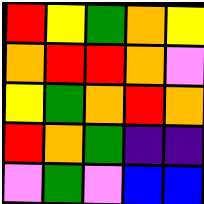[["red", "yellow", "green", "orange", "yellow"], ["orange", "red", "red", "orange", "violet"], ["yellow", "green", "orange", "red", "orange"], ["red", "orange", "green", "indigo", "indigo"], ["violet", "green", "violet", "blue", "blue"]]